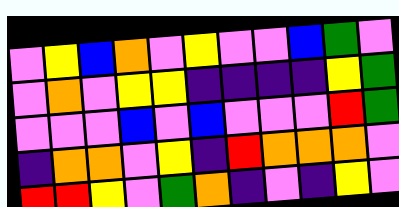[["violet", "yellow", "blue", "orange", "violet", "yellow", "violet", "violet", "blue", "green", "violet"], ["violet", "orange", "violet", "yellow", "yellow", "indigo", "indigo", "indigo", "indigo", "yellow", "green"], ["violet", "violet", "violet", "blue", "violet", "blue", "violet", "violet", "violet", "red", "green"], ["indigo", "orange", "orange", "violet", "yellow", "indigo", "red", "orange", "orange", "orange", "violet"], ["red", "red", "yellow", "violet", "green", "orange", "indigo", "violet", "indigo", "yellow", "violet"]]